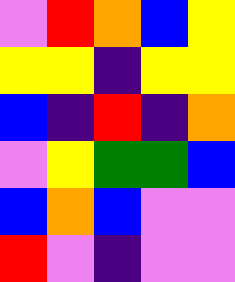[["violet", "red", "orange", "blue", "yellow"], ["yellow", "yellow", "indigo", "yellow", "yellow"], ["blue", "indigo", "red", "indigo", "orange"], ["violet", "yellow", "green", "green", "blue"], ["blue", "orange", "blue", "violet", "violet"], ["red", "violet", "indigo", "violet", "violet"]]